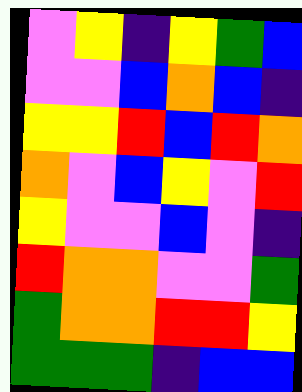[["violet", "yellow", "indigo", "yellow", "green", "blue"], ["violet", "violet", "blue", "orange", "blue", "indigo"], ["yellow", "yellow", "red", "blue", "red", "orange"], ["orange", "violet", "blue", "yellow", "violet", "red"], ["yellow", "violet", "violet", "blue", "violet", "indigo"], ["red", "orange", "orange", "violet", "violet", "green"], ["green", "orange", "orange", "red", "red", "yellow"], ["green", "green", "green", "indigo", "blue", "blue"]]